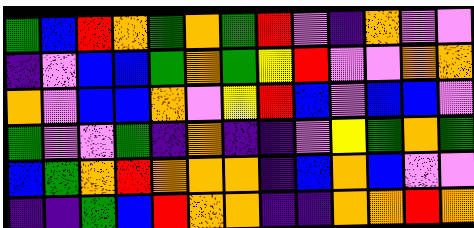[["green", "blue", "red", "orange", "green", "orange", "green", "red", "violet", "indigo", "orange", "violet", "violet"], ["indigo", "violet", "blue", "blue", "green", "orange", "green", "yellow", "red", "violet", "violet", "orange", "orange"], ["orange", "violet", "blue", "blue", "orange", "violet", "yellow", "red", "blue", "violet", "blue", "blue", "violet"], ["green", "violet", "violet", "green", "indigo", "orange", "indigo", "indigo", "violet", "yellow", "green", "orange", "green"], ["blue", "green", "orange", "red", "orange", "orange", "orange", "indigo", "blue", "orange", "blue", "violet", "violet"], ["indigo", "indigo", "green", "blue", "red", "orange", "orange", "indigo", "indigo", "orange", "orange", "red", "orange"]]